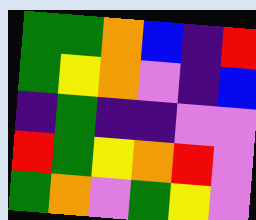[["green", "green", "orange", "blue", "indigo", "red"], ["green", "yellow", "orange", "violet", "indigo", "blue"], ["indigo", "green", "indigo", "indigo", "violet", "violet"], ["red", "green", "yellow", "orange", "red", "violet"], ["green", "orange", "violet", "green", "yellow", "violet"]]